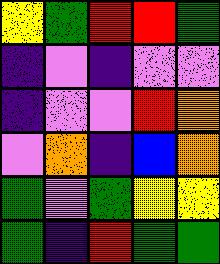[["yellow", "green", "red", "red", "green"], ["indigo", "violet", "indigo", "violet", "violet"], ["indigo", "violet", "violet", "red", "orange"], ["violet", "orange", "indigo", "blue", "orange"], ["green", "violet", "green", "yellow", "yellow"], ["green", "indigo", "red", "green", "green"]]